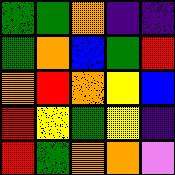[["green", "green", "orange", "indigo", "indigo"], ["green", "orange", "blue", "green", "red"], ["orange", "red", "orange", "yellow", "blue"], ["red", "yellow", "green", "yellow", "indigo"], ["red", "green", "orange", "orange", "violet"]]